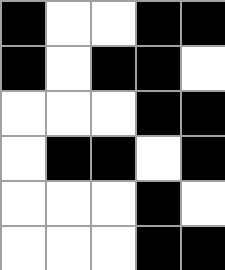[["black", "white", "white", "black", "black"], ["black", "white", "black", "black", "white"], ["white", "white", "white", "black", "black"], ["white", "black", "black", "white", "black"], ["white", "white", "white", "black", "white"], ["white", "white", "white", "black", "black"]]